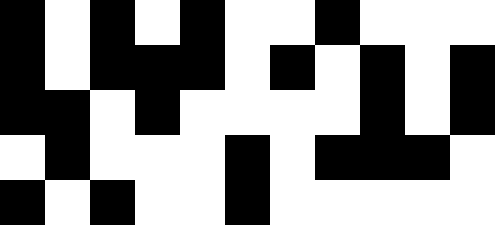[["black", "white", "black", "white", "black", "white", "white", "black", "white", "white", "white"], ["black", "white", "black", "black", "black", "white", "black", "white", "black", "white", "black"], ["black", "black", "white", "black", "white", "white", "white", "white", "black", "white", "black"], ["white", "black", "white", "white", "white", "black", "white", "black", "black", "black", "white"], ["black", "white", "black", "white", "white", "black", "white", "white", "white", "white", "white"]]